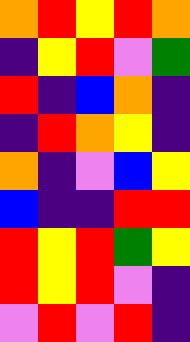[["orange", "red", "yellow", "red", "orange"], ["indigo", "yellow", "red", "violet", "green"], ["red", "indigo", "blue", "orange", "indigo"], ["indigo", "red", "orange", "yellow", "indigo"], ["orange", "indigo", "violet", "blue", "yellow"], ["blue", "indigo", "indigo", "red", "red"], ["red", "yellow", "red", "green", "yellow"], ["red", "yellow", "red", "violet", "indigo"], ["violet", "red", "violet", "red", "indigo"]]